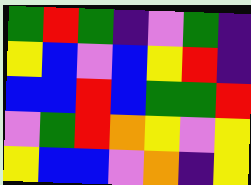[["green", "red", "green", "indigo", "violet", "green", "indigo"], ["yellow", "blue", "violet", "blue", "yellow", "red", "indigo"], ["blue", "blue", "red", "blue", "green", "green", "red"], ["violet", "green", "red", "orange", "yellow", "violet", "yellow"], ["yellow", "blue", "blue", "violet", "orange", "indigo", "yellow"]]